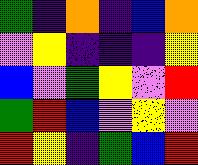[["green", "indigo", "orange", "indigo", "blue", "orange"], ["violet", "yellow", "indigo", "indigo", "indigo", "yellow"], ["blue", "violet", "green", "yellow", "violet", "red"], ["green", "red", "blue", "violet", "yellow", "violet"], ["red", "yellow", "indigo", "green", "blue", "red"]]